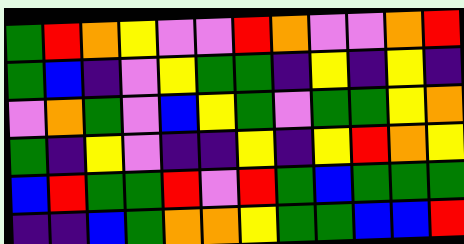[["green", "red", "orange", "yellow", "violet", "violet", "red", "orange", "violet", "violet", "orange", "red"], ["green", "blue", "indigo", "violet", "yellow", "green", "green", "indigo", "yellow", "indigo", "yellow", "indigo"], ["violet", "orange", "green", "violet", "blue", "yellow", "green", "violet", "green", "green", "yellow", "orange"], ["green", "indigo", "yellow", "violet", "indigo", "indigo", "yellow", "indigo", "yellow", "red", "orange", "yellow"], ["blue", "red", "green", "green", "red", "violet", "red", "green", "blue", "green", "green", "green"], ["indigo", "indigo", "blue", "green", "orange", "orange", "yellow", "green", "green", "blue", "blue", "red"]]